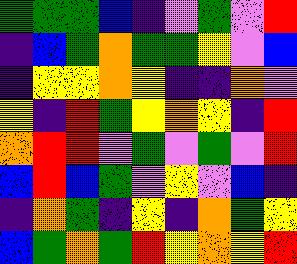[["green", "green", "green", "blue", "indigo", "violet", "green", "violet", "red"], ["indigo", "blue", "green", "orange", "green", "green", "yellow", "violet", "blue"], ["indigo", "yellow", "yellow", "orange", "yellow", "indigo", "indigo", "orange", "violet"], ["yellow", "indigo", "red", "green", "yellow", "orange", "yellow", "indigo", "red"], ["orange", "red", "red", "violet", "green", "violet", "green", "violet", "red"], ["blue", "red", "blue", "green", "violet", "yellow", "violet", "blue", "indigo"], ["indigo", "orange", "green", "indigo", "yellow", "indigo", "orange", "green", "yellow"], ["blue", "green", "orange", "green", "red", "yellow", "orange", "yellow", "red"]]